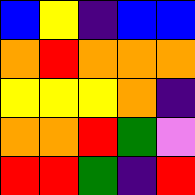[["blue", "yellow", "indigo", "blue", "blue"], ["orange", "red", "orange", "orange", "orange"], ["yellow", "yellow", "yellow", "orange", "indigo"], ["orange", "orange", "red", "green", "violet"], ["red", "red", "green", "indigo", "red"]]